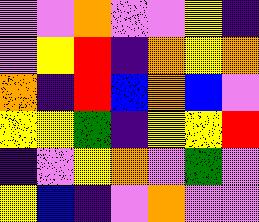[["violet", "violet", "orange", "violet", "violet", "yellow", "indigo"], ["violet", "yellow", "red", "indigo", "orange", "yellow", "orange"], ["orange", "indigo", "red", "blue", "orange", "blue", "violet"], ["yellow", "yellow", "green", "indigo", "yellow", "yellow", "red"], ["indigo", "violet", "yellow", "orange", "violet", "green", "violet"], ["yellow", "blue", "indigo", "violet", "orange", "violet", "violet"]]